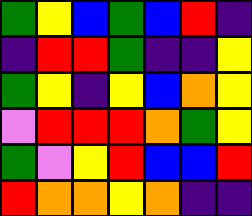[["green", "yellow", "blue", "green", "blue", "red", "indigo"], ["indigo", "red", "red", "green", "indigo", "indigo", "yellow"], ["green", "yellow", "indigo", "yellow", "blue", "orange", "yellow"], ["violet", "red", "red", "red", "orange", "green", "yellow"], ["green", "violet", "yellow", "red", "blue", "blue", "red"], ["red", "orange", "orange", "yellow", "orange", "indigo", "indigo"]]